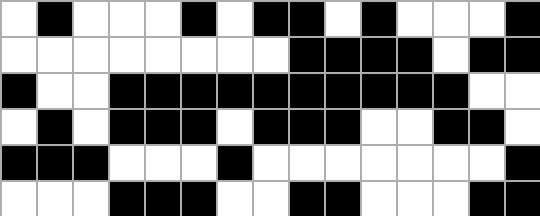[["white", "black", "white", "white", "white", "black", "white", "black", "black", "white", "black", "white", "white", "white", "black"], ["white", "white", "white", "white", "white", "white", "white", "white", "black", "black", "black", "black", "white", "black", "black"], ["black", "white", "white", "black", "black", "black", "black", "black", "black", "black", "black", "black", "black", "white", "white"], ["white", "black", "white", "black", "black", "black", "white", "black", "black", "black", "white", "white", "black", "black", "white"], ["black", "black", "black", "white", "white", "white", "black", "white", "white", "white", "white", "white", "white", "white", "black"], ["white", "white", "white", "black", "black", "black", "white", "white", "black", "black", "white", "white", "white", "black", "black"]]